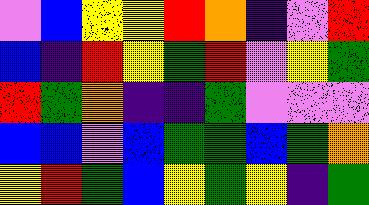[["violet", "blue", "yellow", "yellow", "red", "orange", "indigo", "violet", "red"], ["blue", "indigo", "red", "yellow", "green", "red", "violet", "yellow", "green"], ["red", "green", "orange", "indigo", "indigo", "green", "violet", "violet", "violet"], ["blue", "blue", "violet", "blue", "green", "green", "blue", "green", "orange"], ["yellow", "red", "green", "blue", "yellow", "green", "yellow", "indigo", "green"]]